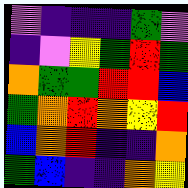[["violet", "indigo", "indigo", "indigo", "green", "violet"], ["indigo", "violet", "yellow", "green", "red", "green"], ["orange", "green", "green", "red", "red", "blue"], ["green", "orange", "red", "orange", "yellow", "red"], ["blue", "orange", "red", "indigo", "indigo", "orange"], ["green", "blue", "indigo", "indigo", "orange", "yellow"]]